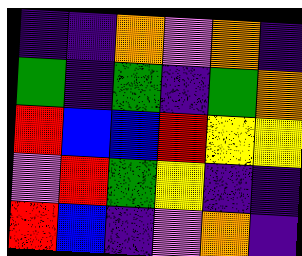[["indigo", "indigo", "orange", "violet", "orange", "indigo"], ["green", "indigo", "green", "indigo", "green", "orange"], ["red", "blue", "blue", "red", "yellow", "yellow"], ["violet", "red", "green", "yellow", "indigo", "indigo"], ["red", "blue", "indigo", "violet", "orange", "indigo"]]